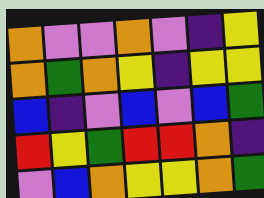[["orange", "violet", "violet", "orange", "violet", "indigo", "yellow"], ["orange", "green", "orange", "yellow", "indigo", "yellow", "yellow"], ["blue", "indigo", "violet", "blue", "violet", "blue", "green"], ["red", "yellow", "green", "red", "red", "orange", "indigo"], ["violet", "blue", "orange", "yellow", "yellow", "orange", "green"]]